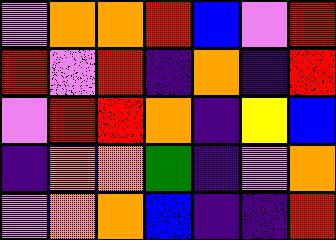[["violet", "orange", "orange", "red", "blue", "violet", "red"], ["red", "violet", "red", "indigo", "orange", "indigo", "red"], ["violet", "red", "red", "orange", "indigo", "yellow", "blue"], ["indigo", "orange", "orange", "green", "indigo", "violet", "orange"], ["violet", "orange", "orange", "blue", "indigo", "indigo", "red"]]